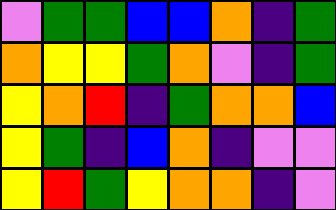[["violet", "green", "green", "blue", "blue", "orange", "indigo", "green"], ["orange", "yellow", "yellow", "green", "orange", "violet", "indigo", "green"], ["yellow", "orange", "red", "indigo", "green", "orange", "orange", "blue"], ["yellow", "green", "indigo", "blue", "orange", "indigo", "violet", "violet"], ["yellow", "red", "green", "yellow", "orange", "orange", "indigo", "violet"]]